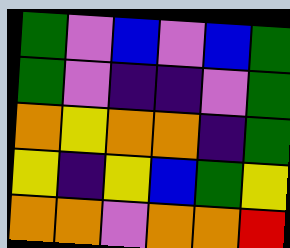[["green", "violet", "blue", "violet", "blue", "green"], ["green", "violet", "indigo", "indigo", "violet", "green"], ["orange", "yellow", "orange", "orange", "indigo", "green"], ["yellow", "indigo", "yellow", "blue", "green", "yellow"], ["orange", "orange", "violet", "orange", "orange", "red"]]